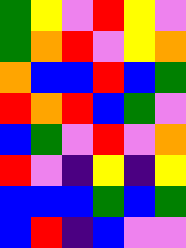[["green", "yellow", "violet", "red", "yellow", "violet"], ["green", "orange", "red", "violet", "yellow", "orange"], ["orange", "blue", "blue", "red", "blue", "green"], ["red", "orange", "red", "blue", "green", "violet"], ["blue", "green", "violet", "red", "violet", "orange"], ["red", "violet", "indigo", "yellow", "indigo", "yellow"], ["blue", "blue", "blue", "green", "blue", "green"], ["blue", "red", "indigo", "blue", "violet", "violet"]]